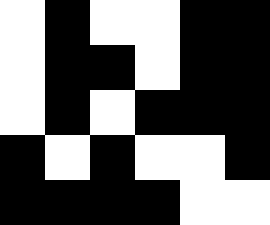[["white", "black", "white", "white", "black", "black"], ["white", "black", "black", "white", "black", "black"], ["white", "black", "white", "black", "black", "black"], ["black", "white", "black", "white", "white", "black"], ["black", "black", "black", "black", "white", "white"]]